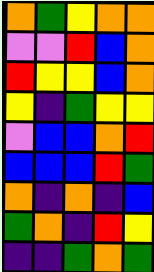[["orange", "green", "yellow", "orange", "orange"], ["violet", "violet", "red", "blue", "orange"], ["red", "yellow", "yellow", "blue", "orange"], ["yellow", "indigo", "green", "yellow", "yellow"], ["violet", "blue", "blue", "orange", "red"], ["blue", "blue", "blue", "red", "green"], ["orange", "indigo", "orange", "indigo", "blue"], ["green", "orange", "indigo", "red", "yellow"], ["indigo", "indigo", "green", "orange", "green"]]